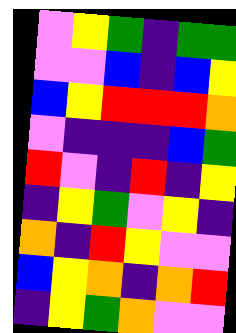[["violet", "yellow", "green", "indigo", "green", "green"], ["violet", "violet", "blue", "indigo", "blue", "yellow"], ["blue", "yellow", "red", "red", "red", "orange"], ["violet", "indigo", "indigo", "indigo", "blue", "green"], ["red", "violet", "indigo", "red", "indigo", "yellow"], ["indigo", "yellow", "green", "violet", "yellow", "indigo"], ["orange", "indigo", "red", "yellow", "violet", "violet"], ["blue", "yellow", "orange", "indigo", "orange", "red"], ["indigo", "yellow", "green", "orange", "violet", "violet"]]